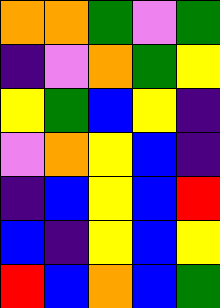[["orange", "orange", "green", "violet", "green"], ["indigo", "violet", "orange", "green", "yellow"], ["yellow", "green", "blue", "yellow", "indigo"], ["violet", "orange", "yellow", "blue", "indigo"], ["indigo", "blue", "yellow", "blue", "red"], ["blue", "indigo", "yellow", "blue", "yellow"], ["red", "blue", "orange", "blue", "green"]]